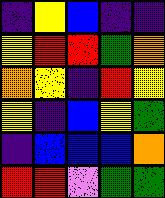[["indigo", "yellow", "blue", "indigo", "indigo"], ["yellow", "red", "red", "green", "orange"], ["orange", "yellow", "indigo", "red", "yellow"], ["yellow", "indigo", "blue", "yellow", "green"], ["indigo", "blue", "blue", "blue", "orange"], ["red", "red", "violet", "green", "green"]]